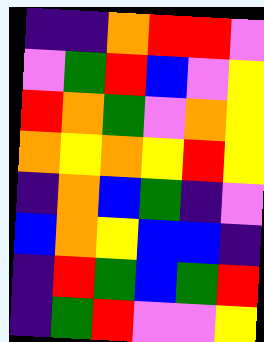[["indigo", "indigo", "orange", "red", "red", "violet"], ["violet", "green", "red", "blue", "violet", "yellow"], ["red", "orange", "green", "violet", "orange", "yellow"], ["orange", "yellow", "orange", "yellow", "red", "yellow"], ["indigo", "orange", "blue", "green", "indigo", "violet"], ["blue", "orange", "yellow", "blue", "blue", "indigo"], ["indigo", "red", "green", "blue", "green", "red"], ["indigo", "green", "red", "violet", "violet", "yellow"]]